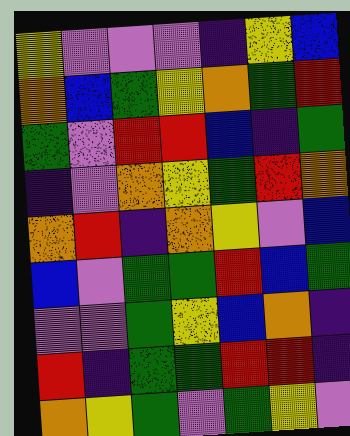[["yellow", "violet", "violet", "violet", "indigo", "yellow", "blue"], ["orange", "blue", "green", "yellow", "orange", "green", "red"], ["green", "violet", "red", "red", "blue", "indigo", "green"], ["indigo", "violet", "orange", "yellow", "green", "red", "orange"], ["orange", "red", "indigo", "orange", "yellow", "violet", "blue"], ["blue", "violet", "green", "green", "red", "blue", "green"], ["violet", "violet", "green", "yellow", "blue", "orange", "indigo"], ["red", "indigo", "green", "green", "red", "red", "indigo"], ["orange", "yellow", "green", "violet", "green", "yellow", "violet"]]